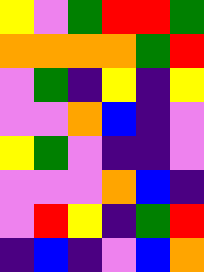[["yellow", "violet", "green", "red", "red", "green"], ["orange", "orange", "orange", "orange", "green", "red"], ["violet", "green", "indigo", "yellow", "indigo", "yellow"], ["violet", "violet", "orange", "blue", "indigo", "violet"], ["yellow", "green", "violet", "indigo", "indigo", "violet"], ["violet", "violet", "violet", "orange", "blue", "indigo"], ["violet", "red", "yellow", "indigo", "green", "red"], ["indigo", "blue", "indigo", "violet", "blue", "orange"]]